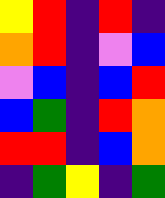[["yellow", "red", "indigo", "red", "indigo"], ["orange", "red", "indigo", "violet", "blue"], ["violet", "blue", "indigo", "blue", "red"], ["blue", "green", "indigo", "red", "orange"], ["red", "red", "indigo", "blue", "orange"], ["indigo", "green", "yellow", "indigo", "green"]]